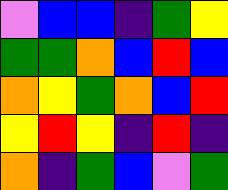[["violet", "blue", "blue", "indigo", "green", "yellow"], ["green", "green", "orange", "blue", "red", "blue"], ["orange", "yellow", "green", "orange", "blue", "red"], ["yellow", "red", "yellow", "indigo", "red", "indigo"], ["orange", "indigo", "green", "blue", "violet", "green"]]